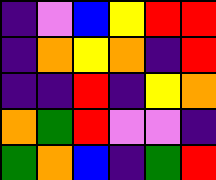[["indigo", "violet", "blue", "yellow", "red", "red"], ["indigo", "orange", "yellow", "orange", "indigo", "red"], ["indigo", "indigo", "red", "indigo", "yellow", "orange"], ["orange", "green", "red", "violet", "violet", "indigo"], ["green", "orange", "blue", "indigo", "green", "red"]]